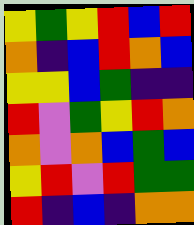[["yellow", "green", "yellow", "red", "blue", "red"], ["orange", "indigo", "blue", "red", "orange", "blue"], ["yellow", "yellow", "blue", "green", "indigo", "indigo"], ["red", "violet", "green", "yellow", "red", "orange"], ["orange", "violet", "orange", "blue", "green", "blue"], ["yellow", "red", "violet", "red", "green", "green"], ["red", "indigo", "blue", "indigo", "orange", "orange"]]